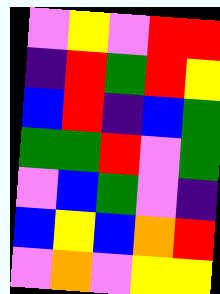[["violet", "yellow", "violet", "red", "red"], ["indigo", "red", "green", "red", "yellow"], ["blue", "red", "indigo", "blue", "green"], ["green", "green", "red", "violet", "green"], ["violet", "blue", "green", "violet", "indigo"], ["blue", "yellow", "blue", "orange", "red"], ["violet", "orange", "violet", "yellow", "yellow"]]